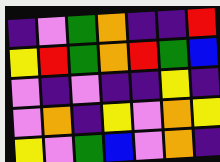[["indigo", "violet", "green", "orange", "indigo", "indigo", "red"], ["yellow", "red", "green", "orange", "red", "green", "blue"], ["violet", "indigo", "violet", "indigo", "indigo", "yellow", "indigo"], ["violet", "orange", "indigo", "yellow", "violet", "orange", "yellow"], ["yellow", "violet", "green", "blue", "violet", "orange", "indigo"]]